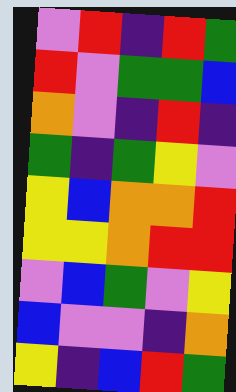[["violet", "red", "indigo", "red", "green"], ["red", "violet", "green", "green", "blue"], ["orange", "violet", "indigo", "red", "indigo"], ["green", "indigo", "green", "yellow", "violet"], ["yellow", "blue", "orange", "orange", "red"], ["yellow", "yellow", "orange", "red", "red"], ["violet", "blue", "green", "violet", "yellow"], ["blue", "violet", "violet", "indigo", "orange"], ["yellow", "indigo", "blue", "red", "green"]]